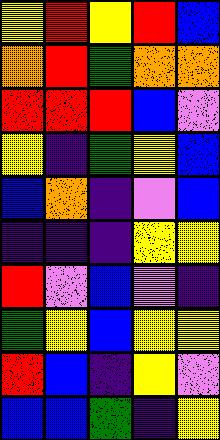[["yellow", "red", "yellow", "red", "blue"], ["orange", "red", "green", "orange", "orange"], ["red", "red", "red", "blue", "violet"], ["yellow", "indigo", "green", "yellow", "blue"], ["blue", "orange", "indigo", "violet", "blue"], ["indigo", "indigo", "indigo", "yellow", "yellow"], ["red", "violet", "blue", "violet", "indigo"], ["green", "yellow", "blue", "yellow", "yellow"], ["red", "blue", "indigo", "yellow", "violet"], ["blue", "blue", "green", "indigo", "yellow"]]